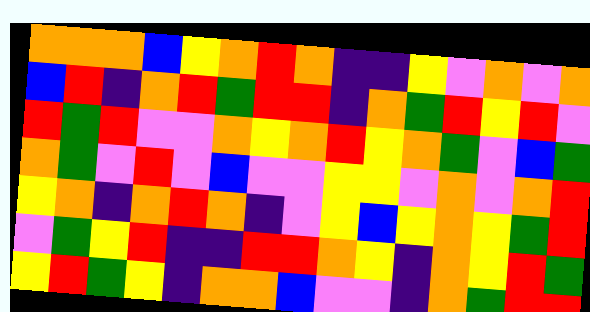[["orange", "orange", "orange", "blue", "yellow", "orange", "red", "orange", "indigo", "indigo", "yellow", "violet", "orange", "violet", "orange"], ["blue", "red", "indigo", "orange", "red", "green", "red", "red", "indigo", "orange", "green", "red", "yellow", "red", "violet"], ["red", "green", "red", "violet", "violet", "orange", "yellow", "orange", "red", "yellow", "orange", "green", "violet", "blue", "green"], ["orange", "green", "violet", "red", "violet", "blue", "violet", "violet", "yellow", "yellow", "violet", "orange", "violet", "orange", "red"], ["yellow", "orange", "indigo", "orange", "red", "orange", "indigo", "violet", "yellow", "blue", "yellow", "orange", "yellow", "green", "red"], ["violet", "green", "yellow", "red", "indigo", "indigo", "red", "red", "orange", "yellow", "indigo", "orange", "yellow", "red", "green"], ["yellow", "red", "green", "yellow", "indigo", "orange", "orange", "blue", "violet", "violet", "indigo", "orange", "green", "red", "red"]]